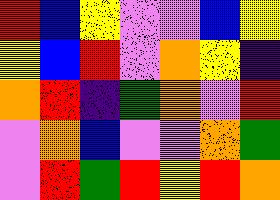[["red", "blue", "yellow", "violet", "violet", "blue", "yellow"], ["yellow", "blue", "red", "violet", "orange", "yellow", "indigo"], ["orange", "red", "indigo", "green", "orange", "violet", "red"], ["violet", "orange", "blue", "violet", "violet", "orange", "green"], ["violet", "red", "green", "red", "yellow", "red", "orange"]]